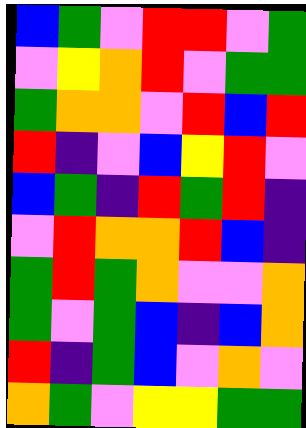[["blue", "green", "violet", "red", "red", "violet", "green"], ["violet", "yellow", "orange", "red", "violet", "green", "green"], ["green", "orange", "orange", "violet", "red", "blue", "red"], ["red", "indigo", "violet", "blue", "yellow", "red", "violet"], ["blue", "green", "indigo", "red", "green", "red", "indigo"], ["violet", "red", "orange", "orange", "red", "blue", "indigo"], ["green", "red", "green", "orange", "violet", "violet", "orange"], ["green", "violet", "green", "blue", "indigo", "blue", "orange"], ["red", "indigo", "green", "blue", "violet", "orange", "violet"], ["orange", "green", "violet", "yellow", "yellow", "green", "green"]]